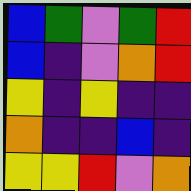[["blue", "green", "violet", "green", "red"], ["blue", "indigo", "violet", "orange", "red"], ["yellow", "indigo", "yellow", "indigo", "indigo"], ["orange", "indigo", "indigo", "blue", "indigo"], ["yellow", "yellow", "red", "violet", "orange"]]